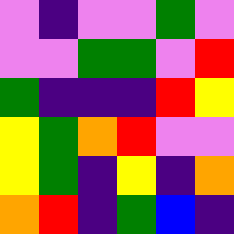[["violet", "indigo", "violet", "violet", "green", "violet"], ["violet", "violet", "green", "green", "violet", "red"], ["green", "indigo", "indigo", "indigo", "red", "yellow"], ["yellow", "green", "orange", "red", "violet", "violet"], ["yellow", "green", "indigo", "yellow", "indigo", "orange"], ["orange", "red", "indigo", "green", "blue", "indigo"]]